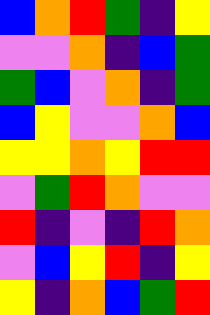[["blue", "orange", "red", "green", "indigo", "yellow"], ["violet", "violet", "orange", "indigo", "blue", "green"], ["green", "blue", "violet", "orange", "indigo", "green"], ["blue", "yellow", "violet", "violet", "orange", "blue"], ["yellow", "yellow", "orange", "yellow", "red", "red"], ["violet", "green", "red", "orange", "violet", "violet"], ["red", "indigo", "violet", "indigo", "red", "orange"], ["violet", "blue", "yellow", "red", "indigo", "yellow"], ["yellow", "indigo", "orange", "blue", "green", "red"]]